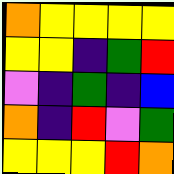[["orange", "yellow", "yellow", "yellow", "yellow"], ["yellow", "yellow", "indigo", "green", "red"], ["violet", "indigo", "green", "indigo", "blue"], ["orange", "indigo", "red", "violet", "green"], ["yellow", "yellow", "yellow", "red", "orange"]]